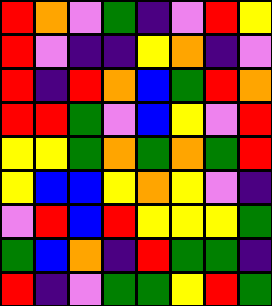[["red", "orange", "violet", "green", "indigo", "violet", "red", "yellow"], ["red", "violet", "indigo", "indigo", "yellow", "orange", "indigo", "violet"], ["red", "indigo", "red", "orange", "blue", "green", "red", "orange"], ["red", "red", "green", "violet", "blue", "yellow", "violet", "red"], ["yellow", "yellow", "green", "orange", "green", "orange", "green", "red"], ["yellow", "blue", "blue", "yellow", "orange", "yellow", "violet", "indigo"], ["violet", "red", "blue", "red", "yellow", "yellow", "yellow", "green"], ["green", "blue", "orange", "indigo", "red", "green", "green", "indigo"], ["red", "indigo", "violet", "green", "green", "yellow", "red", "green"]]